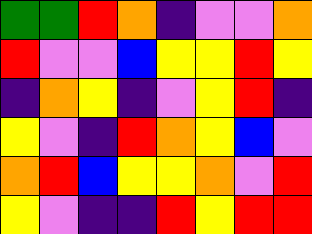[["green", "green", "red", "orange", "indigo", "violet", "violet", "orange"], ["red", "violet", "violet", "blue", "yellow", "yellow", "red", "yellow"], ["indigo", "orange", "yellow", "indigo", "violet", "yellow", "red", "indigo"], ["yellow", "violet", "indigo", "red", "orange", "yellow", "blue", "violet"], ["orange", "red", "blue", "yellow", "yellow", "orange", "violet", "red"], ["yellow", "violet", "indigo", "indigo", "red", "yellow", "red", "red"]]